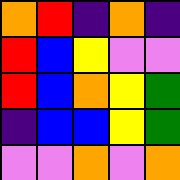[["orange", "red", "indigo", "orange", "indigo"], ["red", "blue", "yellow", "violet", "violet"], ["red", "blue", "orange", "yellow", "green"], ["indigo", "blue", "blue", "yellow", "green"], ["violet", "violet", "orange", "violet", "orange"]]